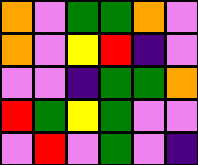[["orange", "violet", "green", "green", "orange", "violet"], ["orange", "violet", "yellow", "red", "indigo", "violet"], ["violet", "violet", "indigo", "green", "green", "orange"], ["red", "green", "yellow", "green", "violet", "violet"], ["violet", "red", "violet", "green", "violet", "indigo"]]